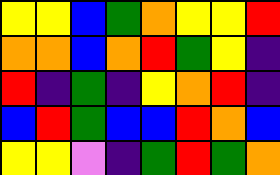[["yellow", "yellow", "blue", "green", "orange", "yellow", "yellow", "red"], ["orange", "orange", "blue", "orange", "red", "green", "yellow", "indigo"], ["red", "indigo", "green", "indigo", "yellow", "orange", "red", "indigo"], ["blue", "red", "green", "blue", "blue", "red", "orange", "blue"], ["yellow", "yellow", "violet", "indigo", "green", "red", "green", "orange"]]